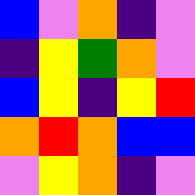[["blue", "violet", "orange", "indigo", "violet"], ["indigo", "yellow", "green", "orange", "violet"], ["blue", "yellow", "indigo", "yellow", "red"], ["orange", "red", "orange", "blue", "blue"], ["violet", "yellow", "orange", "indigo", "violet"]]